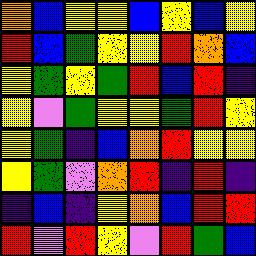[["orange", "blue", "yellow", "yellow", "blue", "yellow", "blue", "yellow"], ["red", "blue", "green", "yellow", "yellow", "red", "orange", "blue"], ["yellow", "green", "yellow", "green", "red", "blue", "red", "indigo"], ["yellow", "violet", "green", "yellow", "yellow", "green", "red", "yellow"], ["yellow", "green", "indigo", "blue", "orange", "red", "yellow", "yellow"], ["yellow", "green", "violet", "orange", "red", "indigo", "red", "indigo"], ["indigo", "blue", "indigo", "yellow", "orange", "blue", "red", "red"], ["red", "violet", "red", "yellow", "violet", "red", "green", "blue"]]